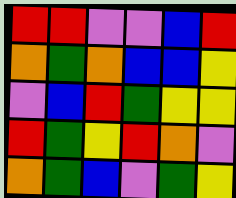[["red", "red", "violet", "violet", "blue", "red"], ["orange", "green", "orange", "blue", "blue", "yellow"], ["violet", "blue", "red", "green", "yellow", "yellow"], ["red", "green", "yellow", "red", "orange", "violet"], ["orange", "green", "blue", "violet", "green", "yellow"]]